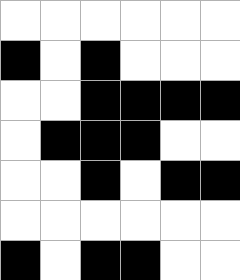[["white", "white", "white", "white", "white", "white"], ["black", "white", "black", "white", "white", "white"], ["white", "white", "black", "black", "black", "black"], ["white", "black", "black", "black", "white", "white"], ["white", "white", "black", "white", "black", "black"], ["white", "white", "white", "white", "white", "white"], ["black", "white", "black", "black", "white", "white"]]